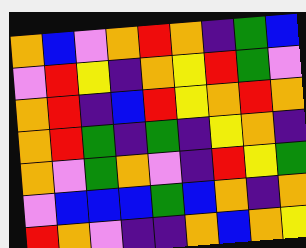[["orange", "blue", "violet", "orange", "red", "orange", "indigo", "green", "blue"], ["violet", "red", "yellow", "indigo", "orange", "yellow", "red", "green", "violet"], ["orange", "red", "indigo", "blue", "red", "yellow", "orange", "red", "orange"], ["orange", "red", "green", "indigo", "green", "indigo", "yellow", "orange", "indigo"], ["orange", "violet", "green", "orange", "violet", "indigo", "red", "yellow", "green"], ["violet", "blue", "blue", "blue", "green", "blue", "orange", "indigo", "orange"], ["red", "orange", "violet", "indigo", "indigo", "orange", "blue", "orange", "yellow"]]